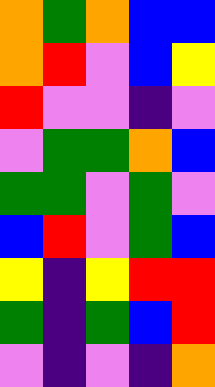[["orange", "green", "orange", "blue", "blue"], ["orange", "red", "violet", "blue", "yellow"], ["red", "violet", "violet", "indigo", "violet"], ["violet", "green", "green", "orange", "blue"], ["green", "green", "violet", "green", "violet"], ["blue", "red", "violet", "green", "blue"], ["yellow", "indigo", "yellow", "red", "red"], ["green", "indigo", "green", "blue", "red"], ["violet", "indigo", "violet", "indigo", "orange"]]